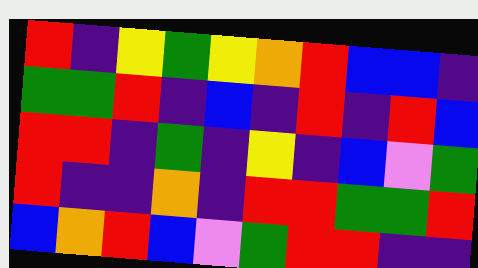[["red", "indigo", "yellow", "green", "yellow", "orange", "red", "blue", "blue", "indigo"], ["green", "green", "red", "indigo", "blue", "indigo", "red", "indigo", "red", "blue"], ["red", "red", "indigo", "green", "indigo", "yellow", "indigo", "blue", "violet", "green"], ["red", "indigo", "indigo", "orange", "indigo", "red", "red", "green", "green", "red"], ["blue", "orange", "red", "blue", "violet", "green", "red", "red", "indigo", "indigo"]]